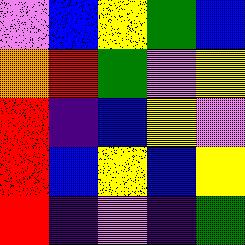[["violet", "blue", "yellow", "green", "blue"], ["orange", "red", "green", "violet", "yellow"], ["red", "indigo", "blue", "yellow", "violet"], ["red", "blue", "yellow", "blue", "yellow"], ["red", "indigo", "violet", "indigo", "green"]]